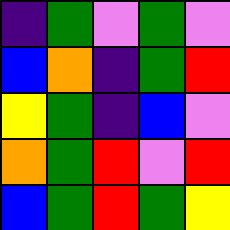[["indigo", "green", "violet", "green", "violet"], ["blue", "orange", "indigo", "green", "red"], ["yellow", "green", "indigo", "blue", "violet"], ["orange", "green", "red", "violet", "red"], ["blue", "green", "red", "green", "yellow"]]